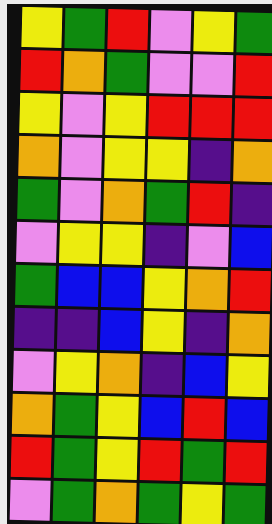[["yellow", "green", "red", "violet", "yellow", "green"], ["red", "orange", "green", "violet", "violet", "red"], ["yellow", "violet", "yellow", "red", "red", "red"], ["orange", "violet", "yellow", "yellow", "indigo", "orange"], ["green", "violet", "orange", "green", "red", "indigo"], ["violet", "yellow", "yellow", "indigo", "violet", "blue"], ["green", "blue", "blue", "yellow", "orange", "red"], ["indigo", "indigo", "blue", "yellow", "indigo", "orange"], ["violet", "yellow", "orange", "indigo", "blue", "yellow"], ["orange", "green", "yellow", "blue", "red", "blue"], ["red", "green", "yellow", "red", "green", "red"], ["violet", "green", "orange", "green", "yellow", "green"]]